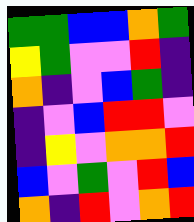[["green", "green", "blue", "blue", "orange", "green"], ["yellow", "green", "violet", "violet", "red", "indigo"], ["orange", "indigo", "violet", "blue", "green", "indigo"], ["indigo", "violet", "blue", "red", "red", "violet"], ["indigo", "yellow", "violet", "orange", "orange", "red"], ["blue", "violet", "green", "violet", "red", "blue"], ["orange", "indigo", "red", "violet", "orange", "red"]]